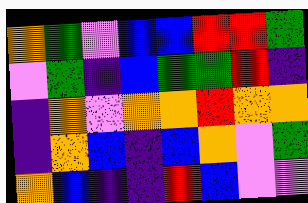[["orange", "green", "violet", "blue", "blue", "red", "red", "green"], ["violet", "green", "indigo", "blue", "green", "green", "red", "indigo"], ["indigo", "orange", "violet", "orange", "orange", "red", "orange", "orange"], ["indigo", "orange", "blue", "indigo", "blue", "orange", "violet", "green"], ["orange", "blue", "indigo", "indigo", "red", "blue", "violet", "violet"]]